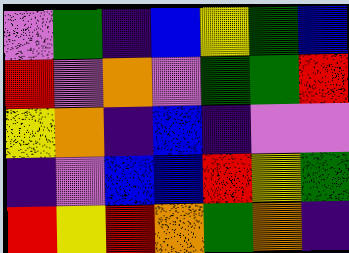[["violet", "green", "indigo", "blue", "yellow", "green", "blue"], ["red", "violet", "orange", "violet", "green", "green", "red"], ["yellow", "orange", "indigo", "blue", "indigo", "violet", "violet"], ["indigo", "violet", "blue", "blue", "red", "yellow", "green"], ["red", "yellow", "red", "orange", "green", "orange", "indigo"]]